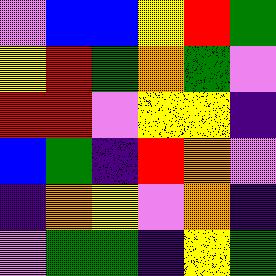[["violet", "blue", "blue", "yellow", "red", "green"], ["yellow", "red", "green", "orange", "green", "violet"], ["red", "red", "violet", "yellow", "yellow", "indigo"], ["blue", "green", "indigo", "red", "orange", "violet"], ["indigo", "orange", "yellow", "violet", "orange", "indigo"], ["violet", "green", "green", "indigo", "yellow", "green"]]